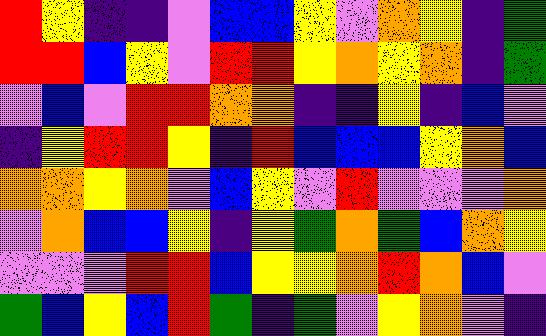[["red", "yellow", "indigo", "indigo", "violet", "blue", "blue", "yellow", "violet", "orange", "yellow", "indigo", "green"], ["red", "red", "blue", "yellow", "violet", "red", "red", "yellow", "orange", "yellow", "orange", "indigo", "green"], ["violet", "blue", "violet", "red", "red", "orange", "orange", "indigo", "indigo", "yellow", "indigo", "blue", "violet"], ["indigo", "yellow", "red", "red", "yellow", "indigo", "red", "blue", "blue", "blue", "yellow", "orange", "blue"], ["orange", "orange", "yellow", "orange", "violet", "blue", "yellow", "violet", "red", "violet", "violet", "violet", "orange"], ["violet", "orange", "blue", "blue", "yellow", "indigo", "yellow", "green", "orange", "green", "blue", "orange", "yellow"], ["violet", "violet", "violet", "red", "red", "blue", "yellow", "yellow", "orange", "red", "orange", "blue", "violet"], ["green", "blue", "yellow", "blue", "red", "green", "indigo", "green", "violet", "yellow", "orange", "violet", "indigo"]]